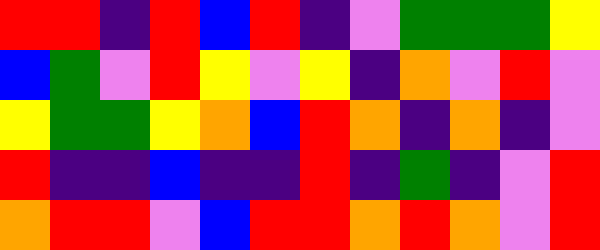[["red", "red", "indigo", "red", "blue", "red", "indigo", "violet", "green", "green", "green", "yellow"], ["blue", "green", "violet", "red", "yellow", "violet", "yellow", "indigo", "orange", "violet", "red", "violet"], ["yellow", "green", "green", "yellow", "orange", "blue", "red", "orange", "indigo", "orange", "indigo", "violet"], ["red", "indigo", "indigo", "blue", "indigo", "indigo", "red", "indigo", "green", "indigo", "violet", "red"], ["orange", "red", "red", "violet", "blue", "red", "red", "orange", "red", "orange", "violet", "red"]]